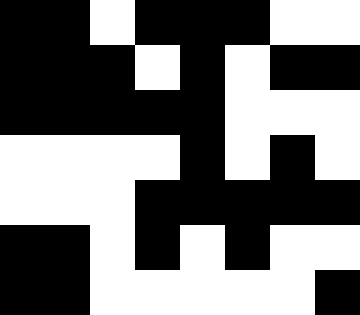[["black", "black", "white", "black", "black", "black", "white", "white"], ["black", "black", "black", "white", "black", "white", "black", "black"], ["black", "black", "black", "black", "black", "white", "white", "white"], ["white", "white", "white", "white", "black", "white", "black", "white"], ["white", "white", "white", "black", "black", "black", "black", "black"], ["black", "black", "white", "black", "white", "black", "white", "white"], ["black", "black", "white", "white", "white", "white", "white", "black"]]